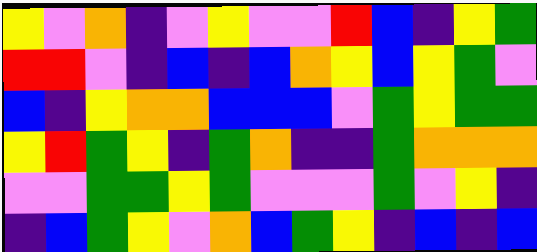[["yellow", "violet", "orange", "indigo", "violet", "yellow", "violet", "violet", "red", "blue", "indigo", "yellow", "green"], ["red", "red", "violet", "indigo", "blue", "indigo", "blue", "orange", "yellow", "blue", "yellow", "green", "violet"], ["blue", "indigo", "yellow", "orange", "orange", "blue", "blue", "blue", "violet", "green", "yellow", "green", "green"], ["yellow", "red", "green", "yellow", "indigo", "green", "orange", "indigo", "indigo", "green", "orange", "orange", "orange"], ["violet", "violet", "green", "green", "yellow", "green", "violet", "violet", "violet", "green", "violet", "yellow", "indigo"], ["indigo", "blue", "green", "yellow", "violet", "orange", "blue", "green", "yellow", "indigo", "blue", "indigo", "blue"]]